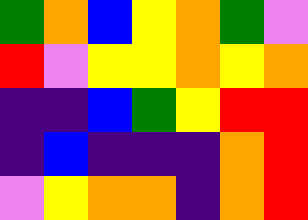[["green", "orange", "blue", "yellow", "orange", "green", "violet"], ["red", "violet", "yellow", "yellow", "orange", "yellow", "orange"], ["indigo", "indigo", "blue", "green", "yellow", "red", "red"], ["indigo", "blue", "indigo", "indigo", "indigo", "orange", "red"], ["violet", "yellow", "orange", "orange", "indigo", "orange", "red"]]